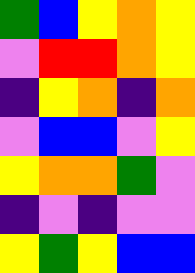[["green", "blue", "yellow", "orange", "yellow"], ["violet", "red", "red", "orange", "yellow"], ["indigo", "yellow", "orange", "indigo", "orange"], ["violet", "blue", "blue", "violet", "yellow"], ["yellow", "orange", "orange", "green", "violet"], ["indigo", "violet", "indigo", "violet", "violet"], ["yellow", "green", "yellow", "blue", "blue"]]